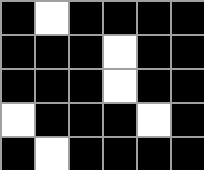[["black", "white", "black", "black", "black", "black"], ["black", "black", "black", "white", "black", "black"], ["black", "black", "black", "white", "black", "black"], ["white", "black", "black", "black", "white", "black"], ["black", "white", "black", "black", "black", "black"]]